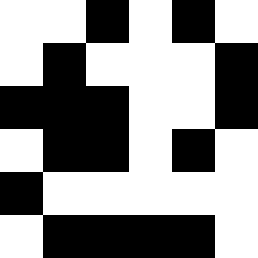[["white", "white", "black", "white", "black", "white"], ["white", "black", "white", "white", "white", "black"], ["black", "black", "black", "white", "white", "black"], ["white", "black", "black", "white", "black", "white"], ["black", "white", "white", "white", "white", "white"], ["white", "black", "black", "black", "black", "white"]]